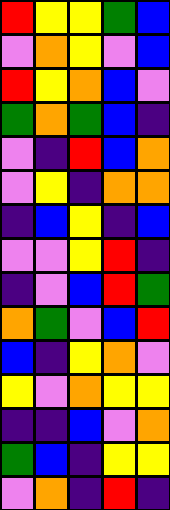[["red", "yellow", "yellow", "green", "blue"], ["violet", "orange", "yellow", "violet", "blue"], ["red", "yellow", "orange", "blue", "violet"], ["green", "orange", "green", "blue", "indigo"], ["violet", "indigo", "red", "blue", "orange"], ["violet", "yellow", "indigo", "orange", "orange"], ["indigo", "blue", "yellow", "indigo", "blue"], ["violet", "violet", "yellow", "red", "indigo"], ["indigo", "violet", "blue", "red", "green"], ["orange", "green", "violet", "blue", "red"], ["blue", "indigo", "yellow", "orange", "violet"], ["yellow", "violet", "orange", "yellow", "yellow"], ["indigo", "indigo", "blue", "violet", "orange"], ["green", "blue", "indigo", "yellow", "yellow"], ["violet", "orange", "indigo", "red", "indigo"]]